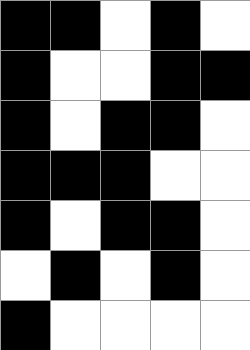[["black", "black", "white", "black", "white"], ["black", "white", "white", "black", "black"], ["black", "white", "black", "black", "white"], ["black", "black", "black", "white", "white"], ["black", "white", "black", "black", "white"], ["white", "black", "white", "black", "white"], ["black", "white", "white", "white", "white"]]